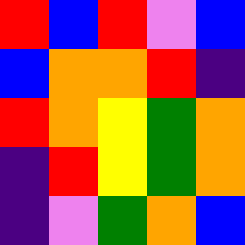[["red", "blue", "red", "violet", "blue"], ["blue", "orange", "orange", "red", "indigo"], ["red", "orange", "yellow", "green", "orange"], ["indigo", "red", "yellow", "green", "orange"], ["indigo", "violet", "green", "orange", "blue"]]